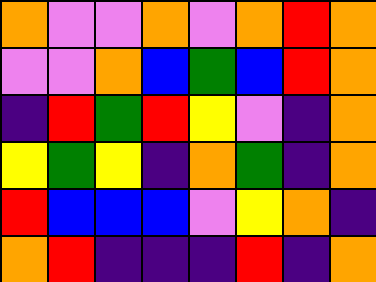[["orange", "violet", "violet", "orange", "violet", "orange", "red", "orange"], ["violet", "violet", "orange", "blue", "green", "blue", "red", "orange"], ["indigo", "red", "green", "red", "yellow", "violet", "indigo", "orange"], ["yellow", "green", "yellow", "indigo", "orange", "green", "indigo", "orange"], ["red", "blue", "blue", "blue", "violet", "yellow", "orange", "indigo"], ["orange", "red", "indigo", "indigo", "indigo", "red", "indigo", "orange"]]